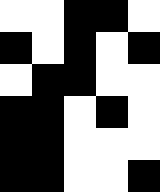[["white", "white", "black", "black", "white"], ["black", "white", "black", "white", "black"], ["white", "black", "black", "white", "white"], ["black", "black", "white", "black", "white"], ["black", "black", "white", "white", "white"], ["black", "black", "white", "white", "black"]]